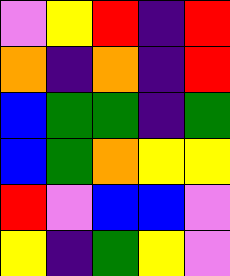[["violet", "yellow", "red", "indigo", "red"], ["orange", "indigo", "orange", "indigo", "red"], ["blue", "green", "green", "indigo", "green"], ["blue", "green", "orange", "yellow", "yellow"], ["red", "violet", "blue", "blue", "violet"], ["yellow", "indigo", "green", "yellow", "violet"]]